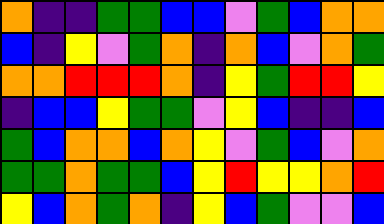[["orange", "indigo", "indigo", "green", "green", "blue", "blue", "violet", "green", "blue", "orange", "orange"], ["blue", "indigo", "yellow", "violet", "green", "orange", "indigo", "orange", "blue", "violet", "orange", "green"], ["orange", "orange", "red", "red", "red", "orange", "indigo", "yellow", "green", "red", "red", "yellow"], ["indigo", "blue", "blue", "yellow", "green", "green", "violet", "yellow", "blue", "indigo", "indigo", "blue"], ["green", "blue", "orange", "orange", "blue", "orange", "yellow", "violet", "green", "blue", "violet", "orange"], ["green", "green", "orange", "green", "green", "blue", "yellow", "red", "yellow", "yellow", "orange", "red"], ["yellow", "blue", "orange", "green", "orange", "indigo", "yellow", "blue", "green", "violet", "violet", "blue"]]